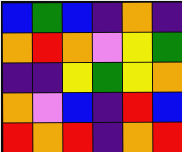[["blue", "green", "blue", "indigo", "orange", "indigo"], ["orange", "red", "orange", "violet", "yellow", "green"], ["indigo", "indigo", "yellow", "green", "yellow", "orange"], ["orange", "violet", "blue", "indigo", "red", "blue"], ["red", "orange", "red", "indigo", "orange", "red"]]